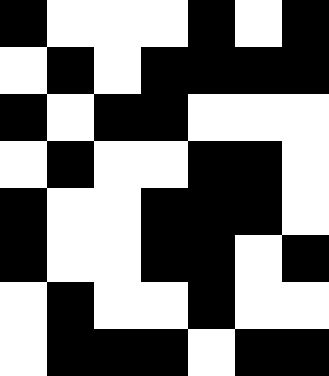[["black", "white", "white", "white", "black", "white", "black"], ["white", "black", "white", "black", "black", "black", "black"], ["black", "white", "black", "black", "white", "white", "white"], ["white", "black", "white", "white", "black", "black", "white"], ["black", "white", "white", "black", "black", "black", "white"], ["black", "white", "white", "black", "black", "white", "black"], ["white", "black", "white", "white", "black", "white", "white"], ["white", "black", "black", "black", "white", "black", "black"]]